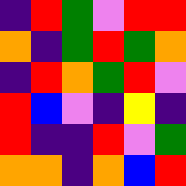[["indigo", "red", "green", "violet", "red", "red"], ["orange", "indigo", "green", "red", "green", "orange"], ["indigo", "red", "orange", "green", "red", "violet"], ["red", "blue", "violet", "indigo", "yellow", "indigo"], ["red", "indigo", "indigo", "red", "violet", "green"], ["orange", "orange", "indigo", "orange", "blue", "red"]]